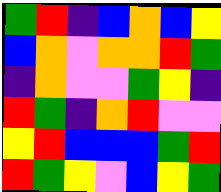[["green", "red", "indigo", "blue", "orange", "blue", "yellow"], ["blue", "orange", "violet", "orange", "orange", "red", "green"], ["indigo", "orange", "violet", "violet", "green", "yellow", "indigo"], ["red", "green", "indigo", "orange", "red", "violet", "violet"], ["yellow", "red", "blue", "blue", "blue", "green", "red"], ["red", "green", "yellow", "violet", "blue", "yellow", "green"]]